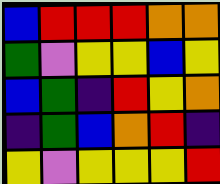[["blue", "red", "red", "red", "orange", "orange"], ["green", "violet", "yellow", "yellow", "blue", "yellow"], ["blue", "green", "indigo", "red", "yellow", "orange"], ["indigo", "green", "blue", "orange", "red", "indigo"], ["yellow", "violet", "yellow", "yellow", "yellow", "red"]]